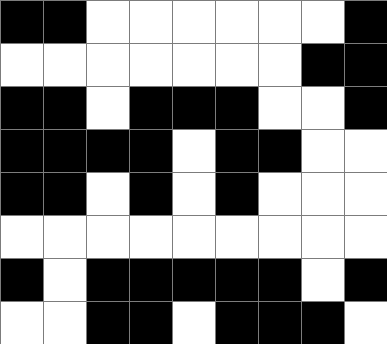[["black", "black", "white", "white", "white", "white", "white", "white", "black"], ["white", "white", "white", "white", "white", "white", "white", "black", "black"], ["black", "black", "white", "black", "black", "black", "white", "white", "black"], ["black", "black", "black", "black", "white", "black", "black", "white", "white"], ["black", "black", "white", "black", "white", "black", "white", "white", "white"], ["white", "white", "white", "white", "white", "white", "white", "white", "white"], ["black", "white", "black", "black", "black", "black", "black", "white", "black"], ["white", "white", "black", "black", "white", "black", "black", "black", "white"]]